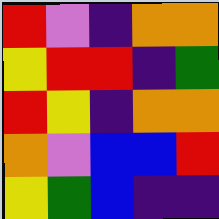[["red", "violet", "indigo", "orange", "orange"], ["yellow", "red", "red", "indigo", "green"], ["red", "yellow", "indigo", "orange", "orange"], ["orange", "violet", "blue", "blue", "red"], ["yellow", "green", "blue", "indigo", "indigo"]]